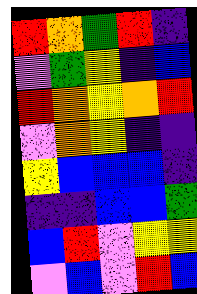[["red", "orange", "green", "red", "indigo"], ["violet", "green", "yellow", "indigo", "blue"], ["red", "orange", "yellow", "orange", "red"], ["violet", "orange", "yellow", "indigo", "indigo"], ["yellow", "blue", "blue", "blue", "indigo"], ["indigo", "indigo", "blue", "blue", "green"], ["blue", "red", "violet", "yellow", "yellow"], ["violet", "blue", "violet", "red", "blue"]]